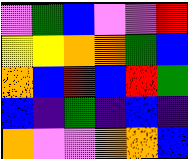[["violet", "green", "blue", "violet", "violet", "red"], ["yellow", "yellow", "orange", "orange", "green", "blue"], ["orange", "blue", "red", "blue", "red", "green"], ["blue", "indigo", "green", "indigo", "blue", "indigo"], ["orange", "violet", "violet", "orange", "orange", "blue"]]